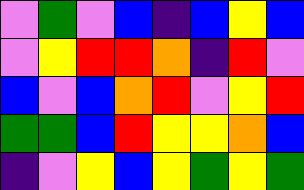[["violet", "green", "violet", "blue", "indigo", "blue", "yellow", "blue"], ["violet", "yellow", "red", "red", "orange", "indigo", "red", "violet"], ["blue", "violet", "blue", "orange", "red", "violet", "yellow", "red"], ["green", "green", "blue", "red", "yellow", "yellow", "orange", "blue"], ["indigo", "violet", "yellow", "blue", "yellow", "green", "yellow", "green"]]